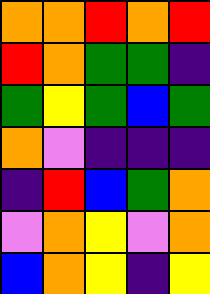[["orange", "orange", "red", "orange", "red"], ["red", "orange", "green", "green", "indigo"], ["green", "yellow", "green", "blue", "green"], ["orange", "violet", "indigo", "indigo", "indigo"], ["indigo", "red", "blue", "green", "orange"], ["violet", "orange", "yellow", "violet", "orange"], ["blue", "orange", "yellow", "indigo", "yellow"]]